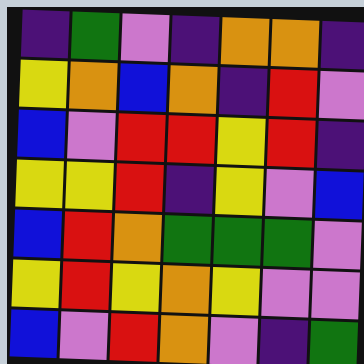[["indigo", "green", "violet", "indigo", "orange", "orange", "indigo"], ["yellow", "orange", "blue", "orange", "indigo", "red", "violet"], ["blue", "violet", "red", "red", "yellow", "red", "indigo"], ["yellow", "yellow", "red", "indigo", "yellow", "violet", "blue"], ["blue", "red", "orange", "green", "green", "green", "violet"], ["yellow", "red", "yellow", "orange", "yellow", "violet", "violet"], ["blue", "violet", "red", "orange", "violet", "indigo", "green"]]